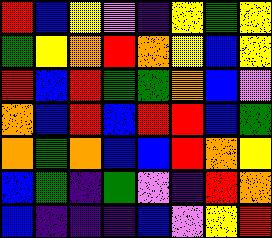[["red", "blue", "yellow", "violet", "indigo", "yellow", "green", "yellow"], ["green", "yellow", "orange", "red", "orange", "yellow", "blue", "yellow"], ["red", "blue", "red", "green", "green", "orange", "blue", "violet"], ["orange", "blue", "red", "blue", "red", "red", "blue", "green"], ["orange", "green", "orange", "blue", "blue", "red", "orange", "yellow"], ["blue", "green", "indigo", "green", "violet", "indigo", "red", "orange"], ["blue", "indigo", "indigo", "indigo", "blue", "violet", "yellow", "red"]]